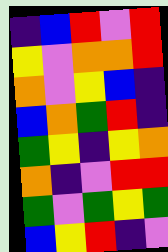[["indigo", "blue", "red", "violet", "red"], ["yellow", "violet", "orange", "orange", "red"], ["orange", "violet", "yellow", "blue", "indigo"], ["blue", "orange", "green", "red", "indigo"], ["green", "yellow", "indigo", "yellow", "orange"], ["orange", "indigo", "violet", "red", "red"], ["green", "violet", "green", "yellow", "green"], ["blue", "yellow", "red", "indigo", "violet"]]